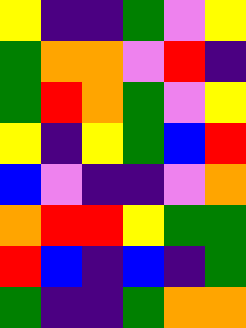[["yellow", "indigo", "indigo", "green", "violet", "yellow"], ["green", "orange", "orange", "violet", "red", "indigo"], ["green", "red", "orange", "green", "violet", "yellow"], ["yellow", "indigo", "yellow", "green", "blue", "red"], ["blue", "violet", "indigo", "indigo", "violet", "orange"], ["orange", "red", "red", "yellow", "green", "green"], ["red", "blue", "indigo", "blue", "indigo", "green"], ["green", "indigo", "indigo", "green", "orange", "orange"]]